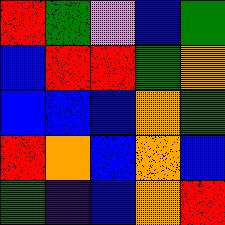[["red", "green", "violet", "blue", "green"], ["blue", "red", "red", "green", "orange"], ["blue", "blue", "blue", "orange", "green"], ["red", "orange", "blue", "orange", "blue"], ["green", "indigo", "blue", "orange", "red"]]